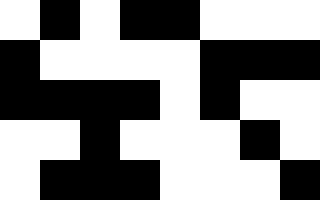[["white", "black", "white", "black", "black", "white", "white", "white"], ["black", "white", "white", "white", "white", "black", "black", "black"], ["black", "black", "black", "black", "white", "black", "white", "white"], ["white", "white", "black", "white", "white", "white", "black", "white"], ["white", "black", "black", "black", "white", "white", "white", "black"]]